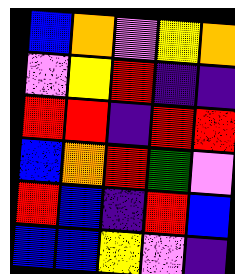[["blue", "orange", "violet", "yellow", "orange"], ["violet", "yellow", "red", "indigo", "indigo"], ["red", "red", "indigo", "red", "red"], ["blue", "orange", "red", "green", "violet"], ["red", "blue", "indigo", "red", "blue"], ["blue", "blue", "yellow", "violet", "indigo"]]